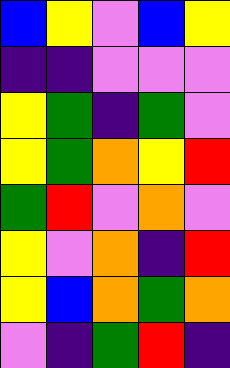[["blue", "yellow", "violet", "blue", "yellow"], ["indigo", "indigo", "violet", "violet", "violet"], ["yellow", "green", "indigo", "green", "violet"], ["yellow", "green", "orange", "yellow", "red"], ["green", "red", "violet", "orange", "violet"], ["yellow", "violet", "orange", "indigo", "red"], ["yellow", "blue", "orange", "green", "orange"], ["violet", "indigo", "green", "red", "indigo"]]